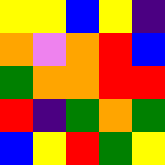[["yellow", "yellow", "blue", "yellow", "indigo"], ["orange", "violet", "orange", "red", "blue"], ["green", "orange", "orange", "red", "red"], ["red", "indigo", "green", "orange", "green"], ["blue", "yellow", "red", "green", "yellow"]]